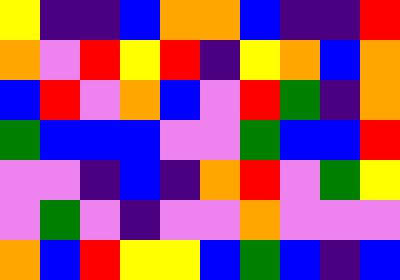[["yellow", "indigo", "indigo", "blue", "orange", "orange", "blue", "indigo", "indigo", "red"], ["orange", "violet", "red", "yellow", "red", "indigo", "yellow", "orange", "blue", "orange"], ["blue", "red", "violet", "orange", "blue", "violet", "red", "green", "indigo", "orange"], ["green", "blue", "blue", "blue", "violet", "violet", "green", "blue", "blue", "red"], ["violet", "violet", "indigo", "blue", "indigo", "orange", "red", "violet", "green", "yellow"], ["violet", "green", "violet", "indigo", "violet", "violet", "orange", "violet", "violet", "violet"], ["orange", "blue", "red", "yellow", "yellow", "blue", "green", "blue", "indigo", "blue"]]